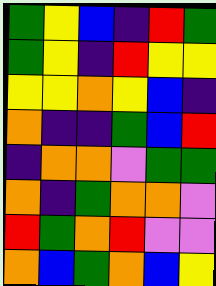[["green", "yellow", "blue", "indigo", "red", "green"], ["green", "yellow", "indigo", "red", "yellow", "yellow"], ["yellow", "yellow", "orange", "yellow", "blue", "indigo"], ["orange", "indigo", "indigo", "green", "blue", "red"], ["indigo", "orange", "orange", "violet", "green", "green"], ["orange", "indigo", "green", "orange", "orange", "violet"], ["red", "green", "orange", "red", "violet", "violet"], ["orange", "blue", "green", "orange", "blue", "yellow"]]